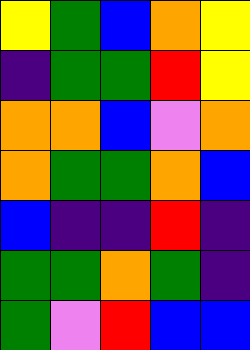[["yellow", "green", "blue", "orange", "yellow"], ["indigo", "green", "green", "red", "yellow"], ["orange", "orange", "blue", "violet", "orange"], ["orange", "green", "green", "orange", "blue"], ["blue", "indigo", "indigo", "red", "indigo"], ["green", "green", "orange", "green", "indigo"], ["green", "violet", "red", "blue", "blue"]]